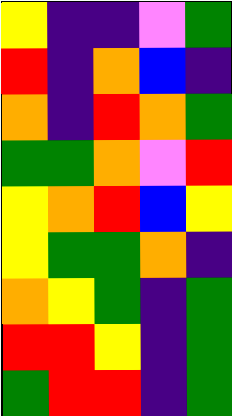[["yellow", "indigo", "indigo", "violet", "green"], ["red", "indigo", "orange", "blue", "indigo"], ["orange", "indigo", "red", "orange", "green"], ["green", "green", "orange", "violet", "red"], ["yellow", "orange", "red", "blue", "yellow"], ["yellow", "green", "green", "orange", "indigo"], ["orange", "yellow", "green", "indigo", "green"], ["red", "red", "yellow", "indigo", "green"], ["green", "red", "red", "indigo", "green"]]